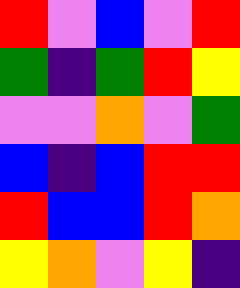[["red", "violet", "blue", "violet", "red"], ["green", "indigo", "green", "red", "yellow"], ["violet", "violet", "orange", "violet", "green"], ["blue", "indigo", "blue", "red", "red"], ["red", "blue", "blue", "red", "orange"], ["yellow", "orange", "violet", "yellow", "indigo"]]